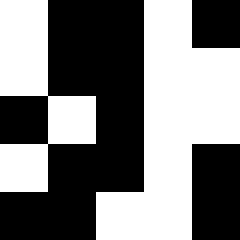[["white", "black", "black", "white", "black"], ["white", "black", "black", "white", "white"], ["black", "white", "black", "white", "white"], ["white", "black", "black", "white", "black"], ["black", "black", "white", "white", "black"]]